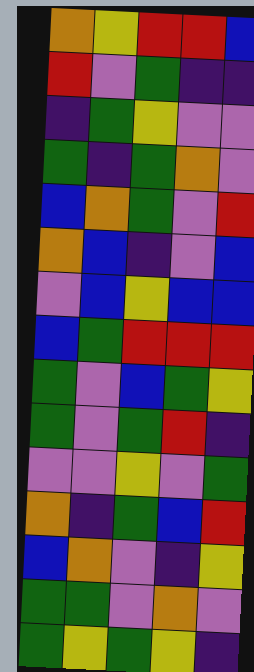[["orange", "yellow", "red", "red", "blue"], ["red", "violet", "green", "indigo", "indigo"], ["indigo", "green", "yellow", "violet", "violet"], ["green", "indigo", "green", "orange", "violet"], ["blue", "orange", "green", "violet", "red"], ["orange", "blue", "indigo", "violet", "blue"], ["violet", "blue", "yellow", "blue", "blue"], ["blue", "green", "red", "red", "red"], ["green", "violet", "blue", "green", "yellow"], ["green", "violet", "green", "red", "indigo"], ["violet", "violet", "yellow", "violet", "green"], ["orange", "indigo", "green", "blue", "red"], ["blue", "orange", "violet", "indigo", "yellow"], ["green", "green", "violet", "orange", "violet"], ["green", "yellow", "green", "yellow", "indigo"]]